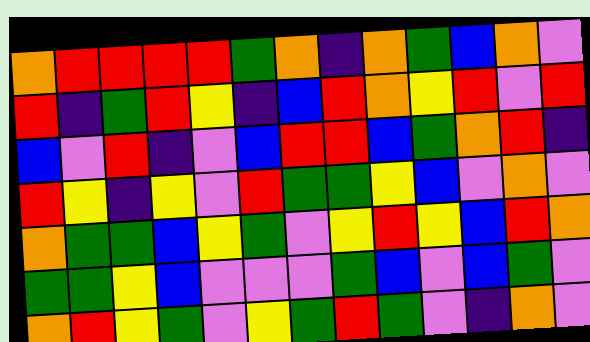[["orange", "red", "red", "red", "red", "green", "orange", "indigo", "orange", "green", "blue", "orange", "violet"], ["red", "indigo", "green", "red", "yellow", "indigo", "blue", "red", "orange", "yellow", "red", "violet", "red"], ["blue", "violet", "red", "indigo", "violet", "blue", "red", "red", "blue", "green", "orange", "red", "indigo"], ["red", "yellow", "indigo", "yellow", "violet", "red", "green", "green", "yellow", "blue", "violet", "orange", "violet"], ["orange", "green", "green", "blue", "yellow", "green", "violet", "yellow", "red", "yellow", "blue", "red", "orange"], ["green", "green", "yellow", "blue", "violet", "violet", "violet", "green", "blue", "violet", "blue", "green", "violet"], ["orange", "red", "yellow", "green", "violet", "yellow", "green", "red", "green", "violet", "indigo", "orange", "violet"]]